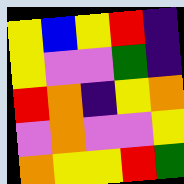[["yellow", "blue", "yellow", "red", "indigo"], ["yellow", "violet", "violet", "green", "indigo"], ["red", "orange", "indigo", "yellow", "orange"], ["violet", "orange", "violet", "violet", "yellow"], ["orange", "yellow", "yellow", "red", "green"]]